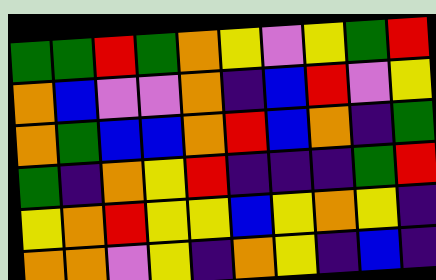[["green", "green", "red", "green", "orange", "yellow", "violet", "yellow", "green", "red"], ["orange", "blue", "violet", "violet", "orange", "indigo", "blue", "red", "violet", "yellow"], ["orange", "green", "blue", "blue", "orange", "red", "blue", "orange", "indigo", "green"], ["green", "indigo", "orange", "yellow", "red", "indigo", "indigo", "indigo", "green", "red"], ["yellow", "orange", "red", "yellow", "yellow", "blue", "yellow", "orange", "yellow", "indigo"], ["orange", "orange", "violet", "yellow", "indigo", "orange", "yellow", "indigo", "blue", "indigo"]]